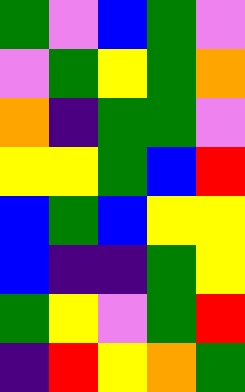[["green", "violet", "blue", "green", "violet"], ["violet", "green", "yellow", "green", "orange"], ["orange", "indigo", "green", "green", "violet"], ["yellow", "yellow", "green", "blue", "red"], ["blue", "green", "blue", "yellow", "yellow"], ["blue", "indigo", "indigo", "green", "yellow"], ["green", "yellow", "violet", "green", "red"], ["indigo", "red", "yellow", "orange", "green"]]